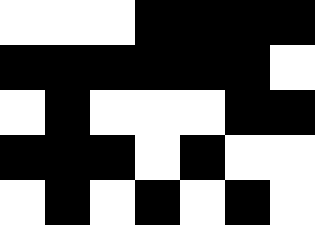[["white", "white", "white", "black", "black", "black", "black"], ["black", "black", "black", "black", "black", "black", "white"], ["white", "black", "white", "white", "white", "black", "black"], ["black", "black", "black", "white", "black", "white", "white"], ["white", "black", "white", "black", "white", "black", "white"]]